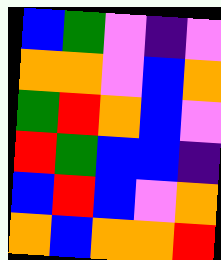[["blue", "green", "violet", "indigo", "violet"], ["orange", "orange", "violet", "blue", "orange"], ["green", "red", "orange", "blue", "violet"], ["red", "green", "blue", "blue", "indigo"], ["blue", "red", "blue", "violet", "orange"], ["orange", "blue", "orange", "orange", "red"]]